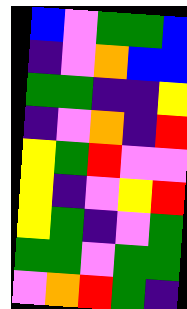[["blue", "violet", "green", "green", "blue"], ["indigo", "violet", "orange", "blue", "blue"], ["green", "green", "indigo", "indigo", "yellow"], ["indigo", "violet", "orange", "indigo", "red"], ["yellow", "green", "red", "violet", "violet"], ["yellow", "indigo", "violet", "yellow", "red"], ["yellow", "green", "indigo", "violet", "green"], ["green", "green", "violet", "green", "green"], ["violet", "orange", "red", "green", "indigo"]]